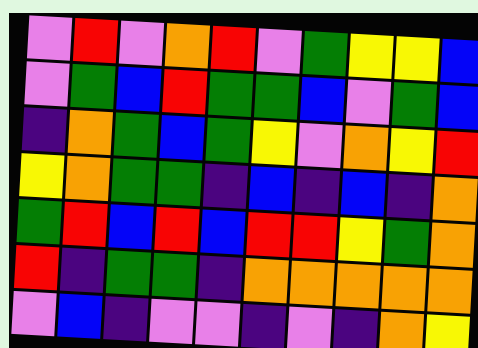[["violet", "red", "violet", "orange", "red", "violet", "green", "yellow", "yellow", "blue"], ["violet", "green", "blue", "red", "green", "green", "blue", "violet", "green", "blue"], ["indigo", "orange", "green", "blue", "green", "yellow", "violet", "orange", "yellow", "red"], ["yellow", "orange", "green", "green", "indigo", "blue", "indigo", "blue", "indigo", "orange"], ["green", "red", "blue", "red", "blue", "red", "red", "yellow", "green", "orange"], ["red", "indigo", "green", "green", "indigo", "orange", "orange", "orange", "orange", "orange"], ["violet", "blue", "indigo", "violet", "violet", "indigo", "violet", "indigo", "orange", "yellow"]]